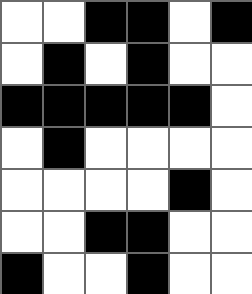[["white", "white", "black", "black", "white", "black"], ["white", "black", "white", "black", "white", "white"], ["black", "black", "black", "black", "black", "white"], ["white", "black", "white", "white", "white", "white"], ["white", "white", "white", "white", "black", "white"], ["white", "white", "black", "black", "white", "white"], ["black", "white", "white", "black", "white", "white"]]